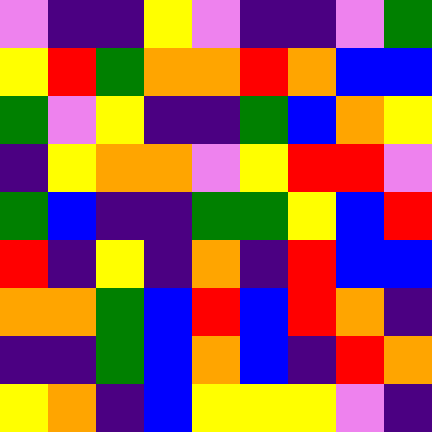[["violet", "indigo", "indigo", "yellow", "violet", "indigo", "indigo", "violet", "green"], ["yellow", "red", "green", "orange", "orange", "red", "orange", "blue", "blue"], ["green", "violet", "yellow", "indigo", "indigo", "green", "blue", "orange", "yellow"], ["indigo", "yellow", "orange", "orange", "violet", "yellow", "red", "red", "violet"], ["green", "blue", "indigo", "indigo", "green", "green", "yellow", "blue", "red"], ["red", "indigo", "yellow", "indigo", "orange", "indigo", "red", "blue", "blue"], ["orange", "orange", "green", "blue", "red", "blue", "red", "orange", "indigo"], ["indigo", "indigo", "green", "blue", "orange", "blue", "indigo", "red", "orange"], ["yellow", "orange", "indigo", "blue", "yellow", "yellow", "yellow", "violet", "indigo"]]